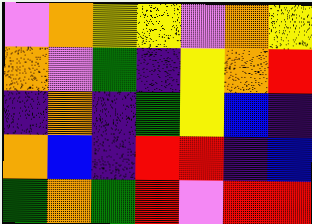[["violet", "orange", "yellow", "yellow", "violet", "orange", "yellow"], ["orange", "violet", "green", "indigo", "yellow", "orange", "red"], ["indigo", "orange", "indigo", "green", "yellow", "blue", "indigo"], ["orange", "blue", "indigo", "red", "red", "indigo", "blue"], ["green", "orange", "green", "red", "violet", "red", "red"]]